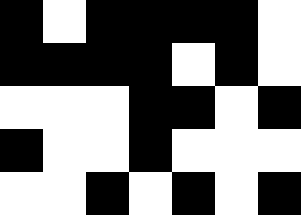[["black", "white", "black", "black", "black", "black", "white"], ["black", "black", "black", "black", "white", "black", "white"], ["white", "white", "white", "black", "black", "white", "black"], ["black", "white", "white", "black", "white", "white", "white"], ["white", "white", "black", "white", "black", "white", "black"]]